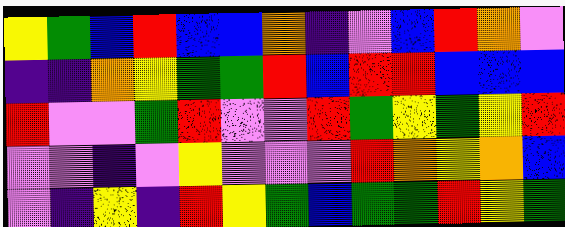[["yellow", "green", "blue", "red", "blue", "blue", "orange", "indigo", "violet", "blue", "red", "orange", "violet"], ["indigo", "indigo", "orange", "yellow", "green", "green", "red", "blue", "red", "red", "blue", "blue", "blue"], ["red", "violet", "violet", "green", "red", "violet", "violet", "red", "green", "yellow", "green", "yellow", "red"], ["violet", "violet", "indigo", "violet", "yellow", "violet", "violet", "violet", "red", "orange", "yellow", "orange", "blue"], ["violet", "indigo", "yellow", "indigo", "red", "yellow", "green", "blue", "green", "green", "red", "yellow", "green"]]